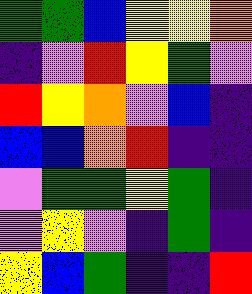[["green", "green", "blue", "yellow", "yellow", "orange"], ["indigo", "violet", "red", "yellow", "green", "violet"], ["red", "yellow", "orange", "violet", "blue", "indigo"], ["blue", "blue", "orange", "red", "indigo", "indigo"], ["violet", "green", "green", "yellow", "green", "indigo"], ["violet", "yellow", "violet", "indigo", "green", "indigo"], ["yellow", "blue", "green", "indigo", "indigo", "red"]]